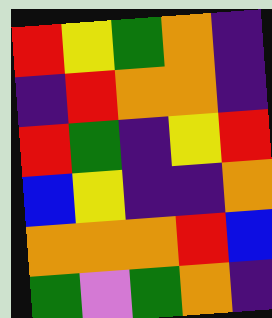[["red", "yellow", "green", "orange", "indigo"], ["indigo", "red", "orange", "orange", "indigo"], ["red", "green", "indigo", "yellow", "red"], ["blue", "yellow", "indigo", "indigo", "orange"], ["orange", "orange", "orange", "red", "blue"], ["green", "violet", "green", "orange", "indigo"]]